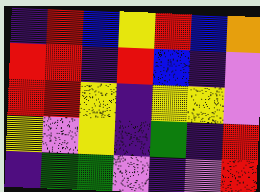[["indigo", "red", "blue", "yellow", "red", "blue", "orange"], ["red", "red", "indigo", "red", "blue", "indigo", "violet"], ["red", "red", "yellow", "indigo", "yellow", "yellow", "violet"], ["yellow", "violet", "yellow", "indigo", "green", "indigo", "red"], ["indigo", "green", "green", "violet", "indigo", "violet", "red"]]